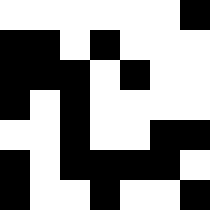[["white", "white", "white", "white", "white", "white", "black"], ["black", "black", "white", "black", "white", "white", "white"], ["black", "black", "black", "white", "black", "white", "white"], ["black", "white", "black", "white", "white", "white", "white"], ["white", "white", "black", "white", "white", "black", "black"], ["black", "white", "black", "black", "black", "black", "white"], ["black", "white", "white", "black", "white", "white", "black"]]